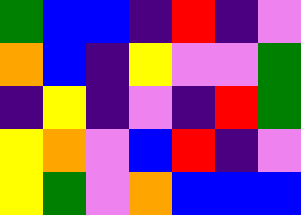[["green", "blue", "blue", "indigo", "red", "indigo", "violet"], ["orange", "blue", "indigo", "yellow", "violet", "violet", "green"], ["indigo", "yellow", "indigo", "violet", "indigo", "red", "green"], ["yellow", "orange", "violet", "blue", "red", "indigo", "violet"], ["yellow", "green", "violet", "orange", "blue", "blue", "blue"]]